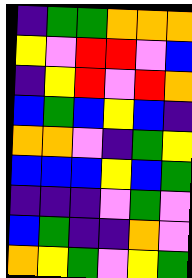[["indigo", "green", "green", "orange", "orange", "orange"], ["yellow", "violet", "red", "red", "violet", "blue"], ["indigo", "yellow", "red", "violet", "red", "orange"], ["blue", "green", "blue", "yellow", "blue", "indigo"], ["orange", "orange", "violet", "indigo", "green", "yellow"], ["blue", "blue", "blue", "yellow", "blue", "green"], ["indigo", "indigo", "indigo", "violet", "green", "violet"], ["blue", "green", "indigo", "indigo", "orange", "violet"], ["orange", "yellow", "green", "violet", "yellow", "green"]]